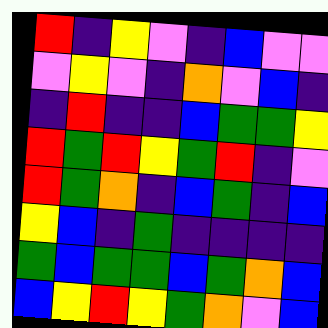[["red", "indigo", "yellow", "violet", "indigo", "blue", "violet", "violet"], ["violet", "yellow", "violet", "indigo", "orange", "violet", "blue", "indigo"], ["indigo", "red", "indigo", "indigo", "blue", "green", "green", "yellow"], ["red", "green", "red", "yellow", "green", "red", "indigo", "violet"], ["red", "green", "orange", "indigo", "blue", "green", "indigo", "blue"], ["yellow", "blue", "indigo", "green", "indigo", "indigo", "indigo", "indigo"], ["green", "blue", "green", "green", "blue", "green", "orange", "blue"], ["blue", "yellow", "red", "yellow", "green", "orange", "violet", "blue"]]